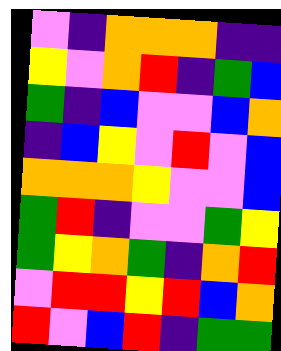[["violet", "indigo", "orange", "orange", "orange", "indigo", "indigo"], ["yellow", "violet", "orange", "red", "indigo", "green", "blue"], ["green", "indigo", "blue", "violet", "violet", "blue", "orange"], ["indigo", "blue", "yellow", "violet", "red", "violet", "blue"], ["orange", "orange", "orange", "yellow", "violet", "violet", "blue"], ["green", "red", "indigo", "violet", "violet", "green", "yellow"], ["green", "yellow", "orange", "green", "indigo", "orange", "red"], ["violet", "red", "red", "yellow", "red", "blue", "orange"], ["red", "violet", "blue", "red", "indigo", "green", "green"]]